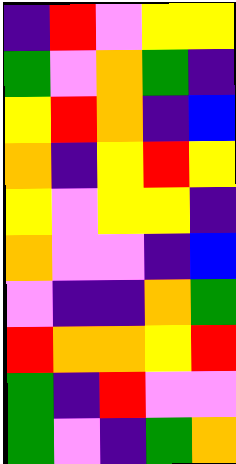[["indigo", "red", "violet", "yellow", "yellow"], ["green", "violet", "orange", "green", "indigo"], ["yellow", "red", "orange", "indigo", "blue"], ["orange", "indigo", "yellow", "red", "yellow"], ["yellow", "violet", "yellow", "yellow", "indigo"], ["orange", "violet", "violet", "indigo", "blue"], ["violet", "indigo", "indigo", "orange", "green"], ["red", "orange", "orange", "yellow", "red"], ["green", "indigo", "red", "violet", "violet"], ["green", "violet", "indigo", "green", "orange"]]